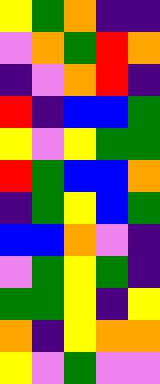[["yellow", "green", "orange", "indigo", "indigo"], ["violet", "orange", "green", "red", "orange"], ["indigo", "violet", "orange", "red", "indigo"], ["red", "indigo", "blue", "blue", "green"], ["yellow", "violet", "yellow", "green", "green"], ["red", "green", "blue", "blue", "orange"], ["indigo", "green", "yellow", "blue", "green"], ["blue", "blue", "orange", "violet", "indigo"], ["violet", "green", "yellow", "green", "indigo"], ["green", "green", "yellow", "indigo", "yellow"], ["orange", "indigo", "yellow", "orange", "orange"], ["yellow", "violet", "green", "violet", "violet"]]